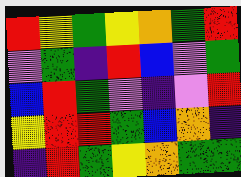[["red", "yellow", "green", "yellow", "orange", "green", "red"], ["violet", "green", "indigo", "red", "blue", "violet", "green"], ["blue", "red", "green", "violet", "indigo", "violet", "red"], ["yellow", "red", "red", "green", "blue", "orange", "indigo"], ["indigo", "red", "green", "yellow", "orange", "green", "green"]]